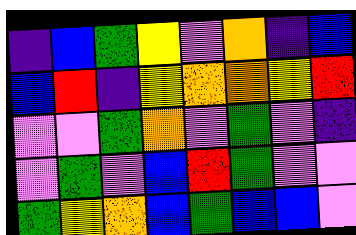[["indigo", "blue", "green", "yellow", "violet", "orange", "indigo", "blue"], ["blue", "red", "indigo", "yellow", "orange", "orange", "yellow", "red"], ["violet", "violet", "green", "orange", "violet", "green", "violet", "indigo"], ["violet", "green", "violet", "blue", "red", "green", "violet", "violet"], ["green", "yellow", "orange", "blue", "green", "blue", "blue", "violet"]]